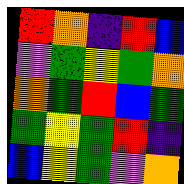[["red", "orange", "indigo", "red", "blue"], ["violet", "green", "yellow", "green", "orange"], ["orange", "green", "red", "blue", "green"], ["green", "yellow", "green", "red", "indigo"], ["blue", "yellow", "green", "violet", "orange"]]